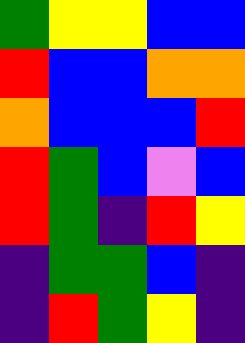[["green", "yellow", "yellow", "blue", "blue"], ["red", "blue", "blue", "orange", "orange"], ["orange", "blue", "blue", "blue", "red"], ["red", "green", "blue", "violet", "blue"], ["red", "green", "indigo", "red", "yellow"], ["indigo", "green", "green", "blue", "indigo"], ["indigo", "red", "green", "yellow", "indigo"]]